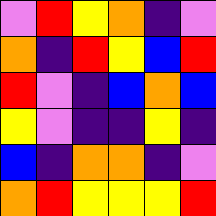[["violet", "red", "yellow", "orange", "indigo", "violet"], ["orange", "indigo", "red", "yellow", "blue", "red"], ["red", "violet", "indigo", "blue", "orange", "blue"], ["yellow", "violet", "indigo", "indigo", "yellow", "indigo"], ["blue", "indigo", "orange", "orange", "indigo", "violet"], ["orange", "red", "yellow", "yellow", "yellow", "red"]]